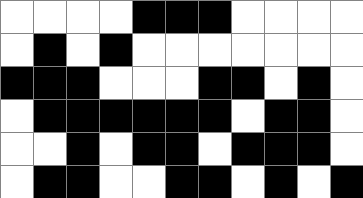[["white", "white", "white", "white", "black", "black", "black", "white", "white", "white", "white"], ["white", "black", "white", "black", "white", "white", "white", "white", "white", "white", "white"], ["black", "black", "black", "white", "white", "white", "black", "black", "white", "black", "white"], ["white", "black", "black", "black", "black", "black", "black", "white", "black", "black", "white"], ["white", "white", "black", "white", "black", "black", "white", "black", "black", "black", "white"], ["white", "black", "black", "white", "white", "black", "black", "white", "black", "white", "black"]]